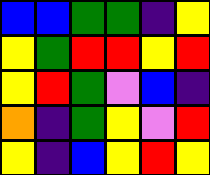[["blue", "blue", "green", "green", "indigo", "yellow"], ["yellow", "green", "red", "red", "yellow", "red"], ["yellow", "red", "green", "violet", "blue", "indigo"], ["orange", "indigo", "green", "yellow", "violet", "red"], ["yellow", "indigo", "blue", "yellow", "red", "yellow"]]